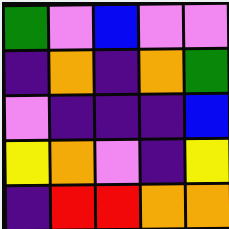[["green", "violet", "blue", "violet", "violet"], ["indigo", "orange", "indigo", "orange", "green"], ["violet", "indigo", "indigo", "indigo", "blue"], ["yellow", "orange", "violet", "indigo", "yellow"], ["indigo", "red", "red", "orange", "orange"]]